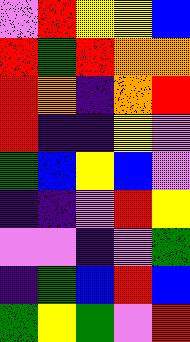[["violet", "red", "yellow", "yellow", "blue"], ["red", "green", "red", "orange", "orange"], ["red", "orange", "indigo", "orange", "red"], ["red", "indigo", "indigo", "yellow", "violet"], ["green", "blue", "yellow", "blue", "violet"], ["indigo", "indigo", "violet", "red", "yellow"], ["violet", "violet", "indigo", "violet", "green"], ["indigo", "green", "blue", "red", "blue"], ["green", "yellow", "green", "violet", "red"]]